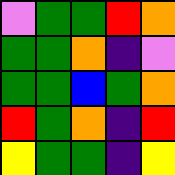[["violet", "green", "green", "red", "orange"], ["green", "green", "orange", "indigo", "violet"], ["green", "green", "blue", "green", "orange"], ["red", "green", "orange", "indigo", "red"], ["yellow", "green", "green", "indigo", "yellow"]]